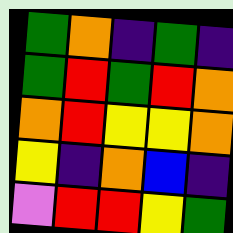[["green", "orange", "indigo", "green", "indigo"], ["green", "red", "green", "red", "orange"], ["orange", "red", "yellow", "yellow", "orange"], ["yellow", "indigo", "orange", "blue", "indigo"], ["violet", "red", "red", "yellow", "green"]]